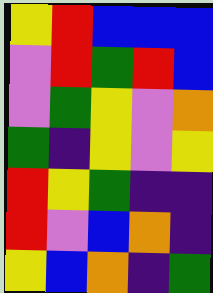[["yellow", "red", "blue", "blue", "blue"], ["violet", "red", "green", "red", "blue"], ["violet", "green", "yellow", "violet", "orange"], ["green", "indigo", "yellow", "violet", "yellow"], ["red", "yellow", "green", "indigo", "indigo"], ["red", "violet", "blue", "orange", "indigo"], ["yellow", "blue", "orange", "indigo", "green"]]